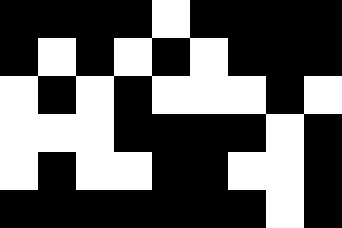[["black", "black", "black", "black", "white", "black", "black", "black", "black"], ["black", "white", "black", "white", "black", "white", "black", "black", "black"], ["white", "black", "white", "black", "white", "white", "white", "black", "white"], ["white", "white", "white", "black", "black", "black", "black", "white", "black"], ["white", "black", "white", "white", "black", "black", "white", "white", "black"], ["black", "black", "black", "black", "black", "black", "black", "white", "black"]]